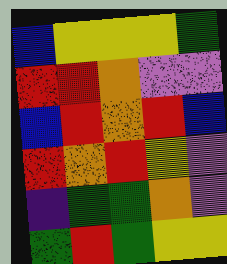[["blue", "yellow", "yellow", "yellow", "green"], ["red", "red", "orange", "violet", "violet"], ["blue", "red", "orange", "red", "blue"], ["red", "orange", "red", "yellow", "violet"], ["indigo", "green", "green", "orange", "violet"], ["green", "red", "green", "yellow", "yellow"]]